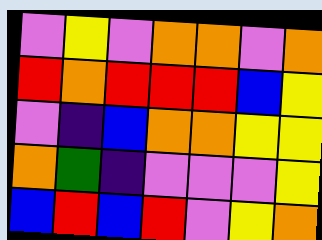[["violet", "yellow", "violet", "orange", "orange", "violet", "orange"], ["red", "orange", "red", "red", "red", "blue", "yellow"], ["violet", "indigo", "blue", "orange", "orange", "yellow", "yellow"], ["orange", "green", "indigo", "violet", "violet", "violet", "yellow"], ["blue", "red", "blue", "red", "violet", "yellow", "orange"]]